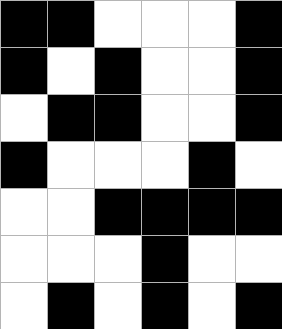[["black", "black", "white", "white", "white", "black"], ["black", "white", "black", "white", "white", "black"], ["white", "black", "black", "white", "white", "black"], ["black", "white", "white", "white", "black", "white"], ["white", "white", "black", "black", "black", "black"], ["white", "white", "white", "black", "white", "white"], ["white", "black", "white", "black", "white", "black"]]